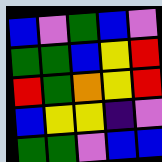[["blue", "violet", "green", "blue", "violet"], ["green", "green", "blue", "yellow", "red"], ["red", "green", "orange", "yellow", "red"], ["blue", "yellow", "yellow", "indigo", "violet"], ["green", "green", "violet", "blue", "blue"]]